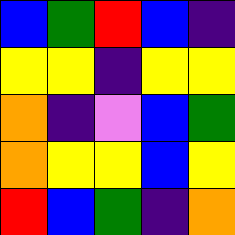[["blue", "green", "red", "blue", "indigo"], ["yellow", "yellow", "indigo", "yellow", "yellow"], ["orange", "indigo", "violet", "blue", "green"], ["orange", "yellow", "yellow", "blue", "yellow"], ["red", "blue", "green", "indigo", "orange"]]